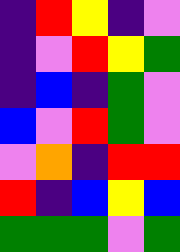[["indigo", "red", "yellow", "indigo", "violet"], ["indigo", "violet", "red", "yellow", "green"], ["indigo", "blue", "indigo", "green", "violet"], ["blue", "violet", "red", "green", "violet"], ["violet", "orange", "indigo", "red", "red"], ["red", "indigo", "blue", "yellow", "blue"], ["green", "green", "green", "violet", "green"]]